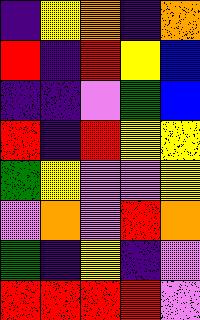[["indigo", "yellow", "orange", "indigo", "orange"], ["red", "indigo", "red", "yellow", "blue"], ["indigo", "indigo", "violet", "green", "blue"], ["red", "indigo", "red", "yellow", "yellow"], ["green", "yellow", "violet", "violet", "yellow"], ["violet", "orange", "violet", "red", "orange"], ["green", "indigo", "yellow", "indigo", "violet"], ["red", "red", "red", "red", "violet"]]